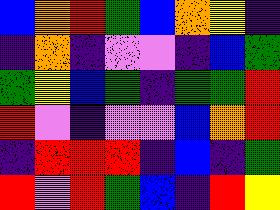[["blue", "orange", "red", "green", "blue", "orange", "yellow", "indigo"], ["indigo", "orange", "indigo", "violet", "violet", "indigo", "blue", "green"], ["green", "yellow", "blue", "green", "indigo", "green", "green", "red"], ["red", "violet", "indigo", "violet", "violet", "blue", "orange", "red"], ["indigo", "red", "red", "red", "indigo", "blue", "indigo", "green"], ["red", "violet", "red", "green", "blue", "indigo", "red", "yellow"]]